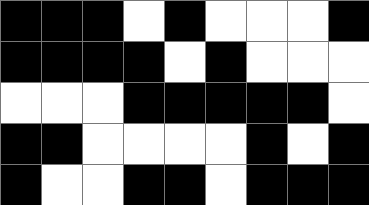[["black", "black", "black", "white", "black", "white", "white", "white", "black"], ["black", "black", "black", "black", "white", "black", "white", "white", "white"], ["white", "white", "white", "black", "black", "black", "black", "black", "white"], ["black", "black", "white", "white", "white", "white", "black", "white", "black"], ["black", "white", "white", "black", "black", "white", "black", "black", "black"]]